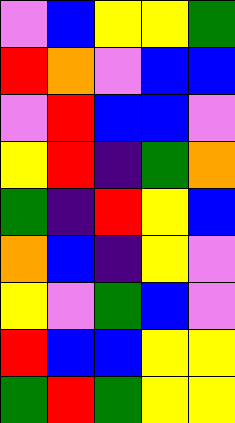[["violet", "blue", "yellow", "yellow", "green"], ["red", "orange", "violet", "blue", "blue"], ["violet", "red", "blue", "blue", "violet"], ["yellow", "red", "indigo", "green", "orange"], ["green", "indigo", "red", "yellow", "blue"], ["orange", "blue", "indigo", "yellow", "violet"], ["yellow", "violet", "green", "blue", "violet"], ["red", "blue", "blue", "yellow", "yellow"], ["green", "red", "green", "yellow", "yellow"]]